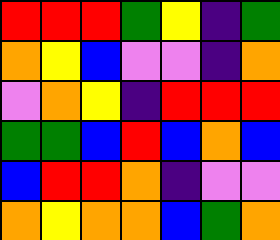[["red", "red", "red", "green", "yellow", "indigo", "green"], ["orange", "yellow", "blue", "violet", "violet", "indigo", "orange"], ["violet", "orange", "yellow", "indigo", "red", "red", "red"], ["green", "green", "blue", "red", "blue", "orange", "blue"], ["blue", "red", "red", "orange", "indigo", "violet", "violet"], ["orange", "yellow", "orange", "orange", "blue", "green", "orange"]]